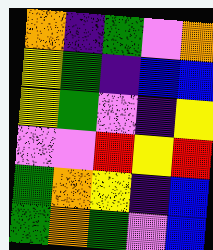[["orange", "indigo", "green", "violet", "orange"], ["yellow", "green", "indigo", "blue", "blue"], ["yellow", "green", "violet", "indigo", "yellow"], ["violet", "violet", "red", "yellow", "red"], ["green", "orange", "yellow", "indigo", "blue"], ["green", "orange", "green", "violet", "blue"]]